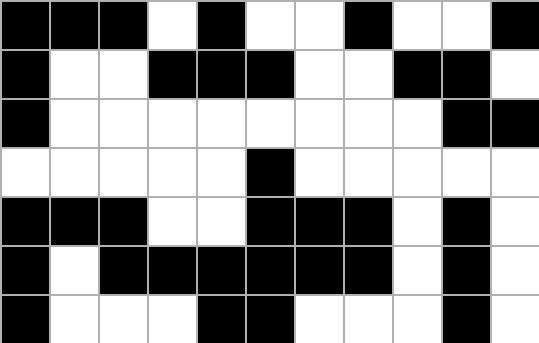[["black", "black", "black", "white", "black", "white", "white", "black", "white", "white", "black"], ["black", "white", "white", "black", "black", "black", "white", "white", "black", "black", "white"], ["black", "white", "white", "white", "white", "white", "white", "white", "white", "black", "black"], ["white", "white", "white", "white", "white", "black", "white", "white", "white", "white", "white"], ["black", "black", "black", "white", "white", "black", "black", "black", "white", "black", "white"], ["black", "white", "black", "black", "black", "black", "black", "black", "white", "black", "white"], ["black", "white", "white", "white", "black", "black", "white", "white", "white", "black", "white"]]